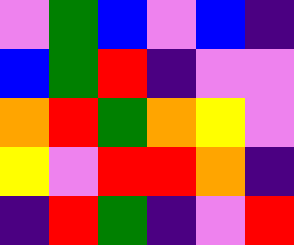[["violet", "green", "blue", "violet", "blue", "indigo"], ["blue", "green", "red", "indigo", "violet", "violet"], ["orange", "red", "green", "orange", "yellow", "violet"], ["yellow", "violet", "red", "red", "orange", "indigo"], ["indigo", "red", "green", "indigo", "violet", "red"]]